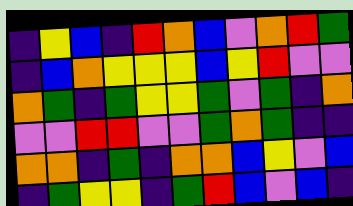[["indigo", "yellow", "blue", "indigo", "red", "orange", "blue", "violet", "orange", "red", "green"], ["indigo", "blue", "orange", "yellow", "yellow", "yellow", "blue", "yellow", "red", "violet", "violet"], ["orange", "green", "indigo", "green", "yellow", "yellow", "green", "violet", "green", "indigo", "orange"], ["violet", "violet", "red", "red", "violet", "violet", "green", "orange", "green", "indigo", "indigo"], ["orange", "orange", "indigo", "green", "indigo", "orange", "orange", "blue", "yellow", "violet", "blue"], ["indigo", "green", "yellow", "yellow", "indigo", "green", "red", "blue", "violet", "blue", "indigo"]]